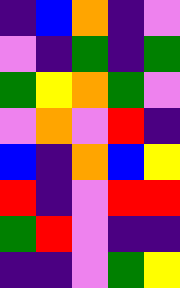[["indigo", "blue", "orange", "indigo", "violet"], ["violet", "indigo", "green", "indigo", "green"], ["green", "yellow", "orange", "green", "violet"], ["violet", "orange", "violet", "red", "indigo"], ["blue", "indigo", "orange", "blue", "yellow"], ["red", "indigo", "violet", "red", "red"], ["green", "red", "violet", "indigo", "indigo"], ["indigo", "indigo", "violet", "green", "yellow"]]